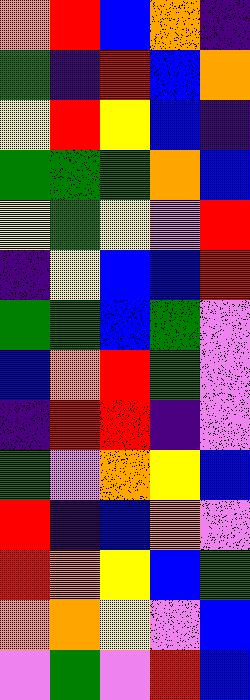[["orange", "red", "blue", "orange", "indigo"], ["green", "indigo", "red", "blue", "orange"], ["yellow", "red", "yellow", "blue", "indigo"], ["green", "green", "green", "orange", "blue"], ["yellow", "green", "yellow", "violet", "red"], ["indigo", "yellow", "blue", "blue", "red"], ["green", "green", "blue", "green", "violet"], ["blue", "orange", "red", "green", "violet"], ["indigo", "red", "red", "indigo", "violet"], ["green", "violet", "orange", "yellow", "blue"], ["red", "indigo", "blue", "orange", "violet"], ["red", "orange", "yellow", "blue", "green"], ["orange", "orange", "yellow", "violet", "blue"], ["violet", "green", "violet", "red", "blue"]]